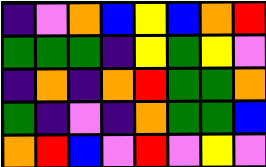[["indigo", "violet", "orange", "blue", "yellow", "blue", "orange", "red"], ["green", "green", "green", "indigo", "yellow", "green", "yellow", "violet"], ["indigo", "orange", "indigo", "orange", "red", "green", "green", "orange"], ["green", "indigo", "violet", "indigo", "orange", "green", "green", "blue"], ["orange", "red", "blue", "violet", "red", "violet", "yellow", "violet"]]